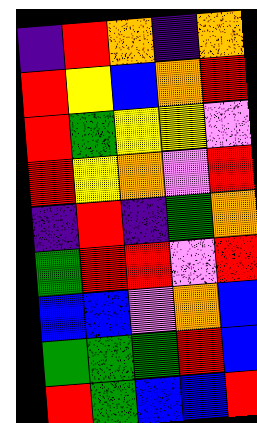[["indigo", "red", "orange", "indigo", "orange"], ["red", "yellow", "blue", "orange", "red"], ["red", "green", "yellow", "yellow", "violet"], ["red", "yellow", "orange", "violet", "red"], ["indigo", "red", "indigo", "green", "orange"], ["green", "red", "red", "violet", "red"], ["blue", "blue", "violet", "orange", "blue"], ["green", "green", "green", "red", "blue"], ["red", "green", "blue", "blue", "red"]]